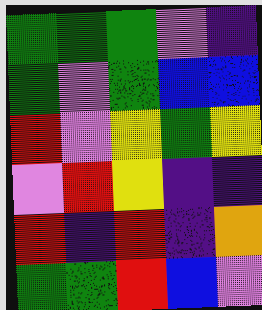[["green", "green", "green", "violet", "indigo"], ["green", "violet", "green", "blue", "blue"], ["red", "violet", "yellow", "green", "yellow"], ["violet", "red", "yellow", "indigo", "indigo"], ["red", "indigo", "red", "indigo", "orange"], ["green", "green", "red", "blue", "violet"]]